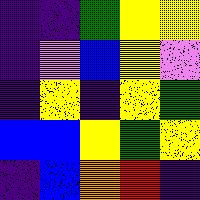[["indigo", "indigo", "green", "yellow", "yellow"], ["indigo", "violet", "blue", "yellow", "violet"], ["indigo", "yellow", "indigo", "yellow", "green"], ["blue", "blue", "yellow", "green", "yellow"], ["indigo", "blue", "orange", "red", "indigo"]]